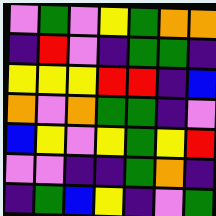[["violet", "green", "violet", "yellow", "green", "orange", "orange"], ["indigo", "red", "violet", "indigo", "green", "green", "indigo"], ["yellow", "yellow", "yellow", "red", "red", "indigo", "blue"], ["orange", "violet", "orange", "green", "green", "indigo", "violet"], ["blue", "yellow", "violet", "yellow", "green", "yellow", "red"], ["violet", "violet", "indigo", "indigo", "green", "orange", "indigo"], ["indigo", "green", "blue", "yellow", "indigo", "violet", "green"]]